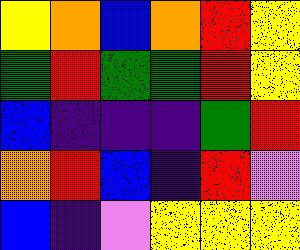[["yellow", "orange", "blue", "orange", "red", "yellow"], ["green", "red", "green", "green", "red", "yellow"], ["blue", "indigo", "indigo", "indigo", "green", "red"], ["orange", "red", "blue", "indigo", "red", "violet"], ["blue", "indigo", "violet", "yellow", "yellow", "yellow"]]